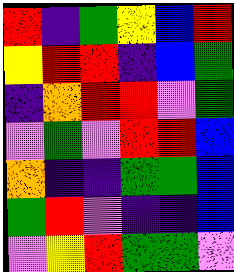[["red", "indigo", "green", "yellow", "blue", "red"], ["yellow", "red", "red", "indigo", "blue", "green"], ["indigo", "orange", "red", "red", "violet", "green"], ["violet", "green", "violet", "red", "red", "blue"], ["orange", "indigo", "indigo", "green", "green", "blue"], ["green", "red", "violet", "indigo", "indigo", "blue"], ["violet", "yellow", "red", "green", "green", "violet"]]